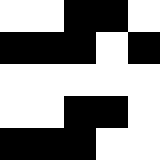[["white", "white", "black", "black", "white"], ["black", "black", "black", "white", "black"], ["white", "white", "white", "white", "white"], ["white", "white", "black", "black", "white"], ["black", "black", "black", "white", "white"]]